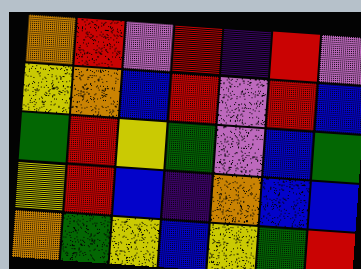[["orange", "red", "violet", "red", "indigo", "red", "violet"], ["yellow", "orange", "blue", "red", "violet", "red", "blue"], ["green", "red", "yellow", "green", "violet", "blue", "green"], ["yellow", "red", "blue", "indigo", "orange", "blue", "blue"], ["orange", "green", "yellow", "blue", "yellow", "green", "red"]]